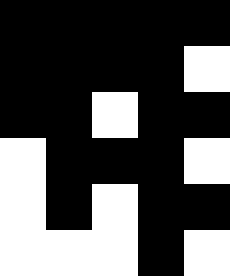[["black", "black", "black", "black", "black"], ["black", "black", "black", "black", "white"], ["black", "black", "white", "black", "black"], ["white", "black", "black", "black", "white"], ["white", "black", "white", "black", "black"], ["white", "white", "white", "black", "white"]]